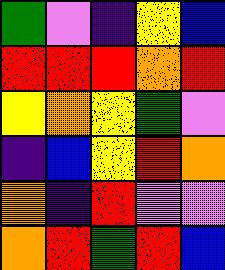[["green", "violet", "indigo", "yellow", "blue"], ["red", "red", "red", "orange", "red"], ["yellow", "orange", "yellow", "green", "violet"], ["indigo", "blue", "yellow", "red", "orange"], ["orange", "indigo", "red", "violet", "violet"], ["orange", "red", "green", "red", "blue"]]